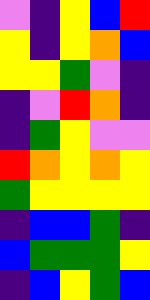[["violet", "indigo", "yellow", "blue", "red"], ["yellow", "indigo", "yellow", "orange", "blue"], ["yellow", "yellow", "green", "violet", "indigo"], ["indigo", "violet", "red", "orange", "indigo"], ["indigo", "green", "yellow", "violet", "violet"], ["red", "orange", "yellow", "orange", "yellow"], ["green", "yellow", "yellow", "yellow", "yellow"], ["indigo", "blue", "blue", "green", "indigo"], ["blue", "green", "green", "green", "yellow"], ["indigo", "blue", "yellow", "green", "blue"]]